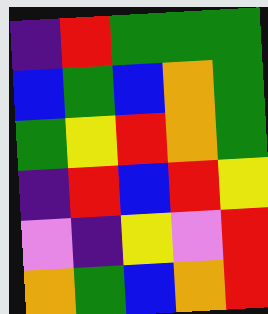[["indigo", "red", "green", "green", "green"], ["blue", "green", "blue", "orange", "green"], ["green", "yellow", "red", "orange", "green"], ["indigo", "red", "blue", "red", "yellow"], ["violet", "indigo", "yellow", "violet", "red"], ["orange", "green", "blue", "orange", "red"]]